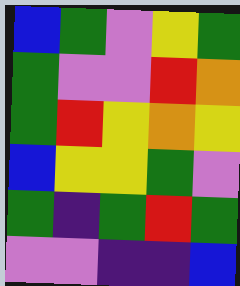[["blue", "green", "violet", "yellow", "green"], ["green", "violet", "violet", "red", "orange"], ["green", "red", "yellow", "orange", "yellow"], ["blue", "yellow", "yellow", "green", "violet"], ["green", "indigo", "green", "red", "green"], ["violet", "violet", "indigo", "indigo", "blue"]]